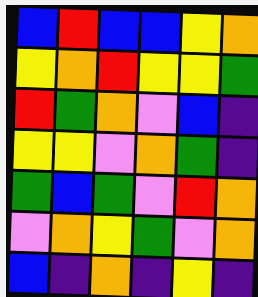[["blue", "red", "blue", "blue", "yellow", "orange"], ["yellow", "orange", "red", "yellow", "yellow", "green"], ["red", "green", "orange", "violet", "blue", "indigo"], ["yellow", "yellow", "violet", "orange", "green", "indigo"], ["green", "blue", "green", "violet", "red", "orange"], ["violet", "orange", "yellow", "green", "violet", "orange"], ["blue", "indigo", "orange", "indigo", "yellow", "indigo"]]